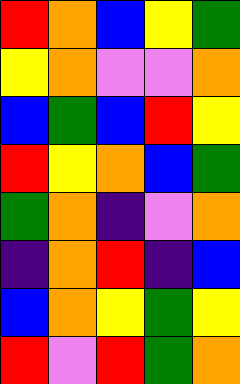[["red", "orange", "blue", "yellow", "green"], ["yellow", "orange", "violet", "violet", "orange"], ["blue", "green", "blue", "red", "yellow"], ["red", "yellow", "orange", "blue", "green"], ["green", "orange", "indigo", "violet", "orange"], ["indigo", "orange", "red", "indigo", "blue"], ["blue", "orange", "yellow", "green", "yellow"], ["red", "violet", "red", "green", "orange"]]